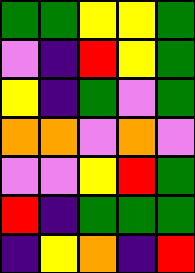[["green", "green", "yellow", "yellow", "green"], ["violet", "indigo", "red", "yellow", "green"], ["yellow", "indigo", "green", "violet", "green"], ["orange", "orange", "violet", "orange", "violet"], ["violet", "violet", "yellow", "red", "green"], ["red", "indigo", "green", "green", "green"], ["indigo", "yellow", "orange", "indigo", "red"]]